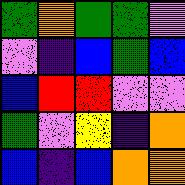[["green", "orange", "green", "green", "violet"], ["violet", "indigo", "blue", "green", "blue"], ["blue", "red", "red", "violet", "violet"], ["green", "violet", "yellow", "indigo", "orange"], ["blue", "indigo", "blue", "orange", "orange"]]